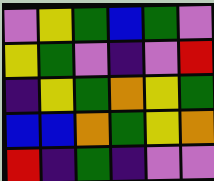[["violet", "yellow", "green", "blue", "green", "violet"], ["yellow", "green", "violet", "indigo", "violet", "red"], ["indigo", "yellow", "green", "orange", "yellow", "green"], ["blue", "blue", "orange", "green", "yellow", "orange"], ["red", "indigo", "green", "indigo", "violet", "violet"]]